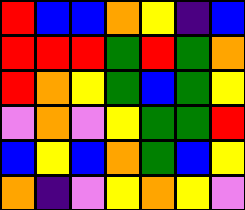[["red", "blue", "blue", "orange", "yellow", "indigo", "blue"], ["red", "red", "red", "green", "red", "green", "orange"], ["red", "orange", "yellow", "green", "blue", "green", "yellow"], ["violet", "orange", "violet", "yellow", "green", "green", "red"], ["blue", "yellow", "blue", "orange", "green", "blue", "yellow"], ["orange", "indigo", "violet", "yellow", "orange", "yellow", "violet"]]